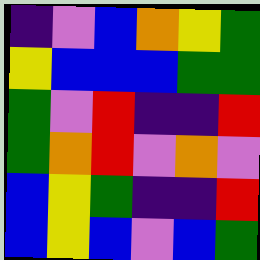[["indigo", "violet", "blue", "orange", "yellow", "green"], ["yellow", "blue", "blue", "blue", "green", "green"], ["green", "violet", "red", "indigo", "indigo", "red"], ["green", "orange", "red", "violet", "orange", "violet"], ["blue", "yellow", "green", "indigo", "indigo", "red"], ["blue", "yellow", "blue", "violet", "blue", "green"]]